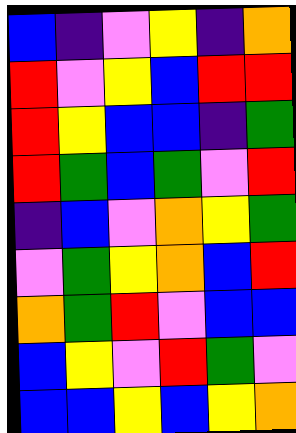[["blue", "indigo", "violet", "yellow", "indigo", "orange"], ["red", "violet", "yellow", "blue", "red", "red"], ["red", "yellow", "blue", "blue", "indigo", "green"], ["red", "green", "blue", "green", "violet", "red"], ["indigo", "blue", "violet", "orange", "yellow", "green"], ["violet", "green", "yellow", "orange", "blue", "red"], ["orange", "green", "red", "violet", "blue", "blue"], ["blue", "yellow", "violet", "red", "green", "violet"], ["blue", "blue", "yellow", "blue", "yellow", "orange"]]